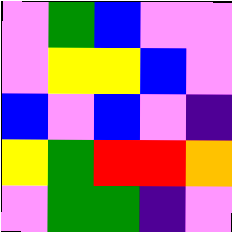[["violet", "green", "blue", "violet", "violet"], ["violet", "yellow", "yellow", "blue", "violet"], ["blue", "violet", "blue", "violet", "indigo"], ["yellow", "green", "red", "red", "orange"], ["violet", "green", "green", "indigo", "violet"]]